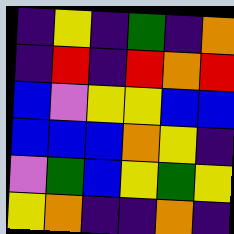[["indigo", "yellow", "indigo", "green", "indigo", "orange"], ["indigo", "red", "indigo", "red", "orange", "red"], ["blue", "violet", "yellow", "yellow", "blue", "blue"], ["blue", "blue", "blue", "orange", "yellow", "indigo"], ["violet", "green", "blue", "yellow", "green", "yellow"], ["yellow", "orange", "indigo", "indigo", "orange", "indigo"]]